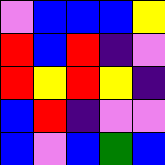[["violet", "blue", "blue", "blue", "yellow"], ["red", "blue", "red", "indigo", "violet"], ["red", "yellow", "red", "yellow", "indigo"], ["blue", "red", "indigo", "violet", "violet"], ["blue", "violet", "blue", "green", "blue"]]